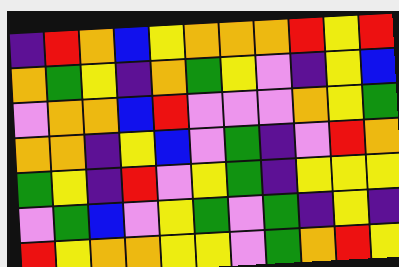[["indigo", "red", "orange", "blue", "yellow", "orange", "orange", "orange", "red", "yellow", "red"], ["orange", "green", "yellow", "indigo", "orange", "green", "yellow", "violet", "indigo", "yellow", "blue"], ["violet", "orange", "orange", "blue", "red", "violet", "violet", "violet", "orange", "yellow", "green"], ["orange", "orange", "indigo", "yellow", "blue", "violet", "green", "indigo", "violet", "red", "orange"], ["green", "yellow", "indigo", "red", "violet", "yellow", "green", "indigo", "yellow", "yellow", "yellow"], ["violet", "green", "blue", "violet", "yellow", "green", "violet", "green", "indigo", "yellow", "indigo"], ["red", "yellow", "orange", "orange", "yellow", "yellow", "violet", "green", "orange", "red", "yellow"]]